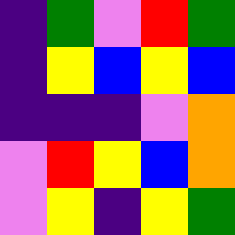[["indigo", "green", "violet", "red", "green"], ["indigo", "yellow", "blue", "yellow", "blue"], ["indigo", "indigo", "indigo", "violet", "orange"], ["violet", "red", "yellow", "blue", "orange"], ["violet", "yellow", "indigo", "yellow", "green"]]